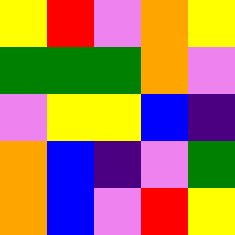[["yellow", "red", "violet", "orange", "yellow"], ["green", "green", "green", "orange", "violet"], ["violet", "yellow", "yellow", "blue", "indigo"], ["orange", "blue", "indigo", "violet", "green"], ["orange", "blue", "violet", "red", "yellow"]]